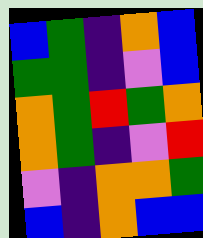[["blue", "green", "indigo", "orange", "blue"], ["green", "green", "indigo", "violet", "blue"], ["orange", "green", "red", "green", "orange"], ["orange", "green", "indigo", "violet", "red"], ["violet", "indigo", "orange", "orange", "green"], ["blue", "indigo", "orange", "blue", "blue"]]